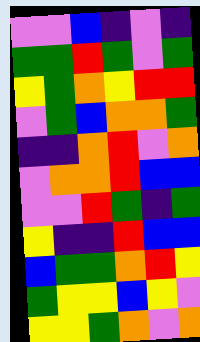[["violet", "violet", "blue", "indigo", "violet", "indigo"], ["green", "green", "red", "green", "violet", "green"], ["yellow", "green", "orange", "yellow", "red", "red"], ["violet", "green", "blue", "orange", "orange", "green"], ["indigo", "indigo", "orange", "red", "violet", "orange"], ["violet", "orange", "orange", "red", "blue", "blue"], ["violet", "violet", "red", "green", "indigo", "green"], ["yellow", "indigo", "indigo", "red", "blue", "blue"], ["blue", "green", "green", "orange", "red", "yellow"], ["green", "yellow", "yellow", "blue", "yellow", "violet"], ["yellow", "yellow", "green", "orange", "violet", "orange"]]